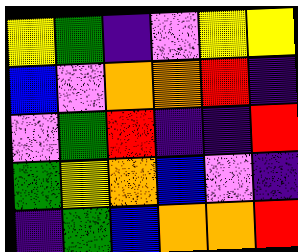[["yellow", "green", "indigo", "violet", "yellow", "yellow"], ["blue", "violet", "orange", "orange", "red", "indigo"], ["violet", "green", "red", "indigo", "indigo", "red"], ["green", "yellow", "orange", "blue", "violet", "indigo"], ["indigo", "green", "blue", "orange", "orange", "red"]]